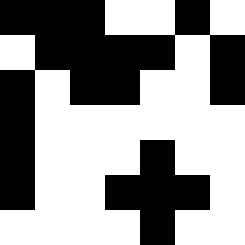[["black", "black", "black", "white", "white", "black", "white"], ["white", "black", "black", "black", "black", "white", "black"], ["black", "white", "black", "black", "white", "white", "black"], ["black", "white", "white", "white", "white", "white", "white"], ["black", "white", "white", "white", "black", "white", "white"], ["black", "white", "white", "black", "black", "black", "white"], ["white", "white", "white", "white", "black", "white", "white"]]